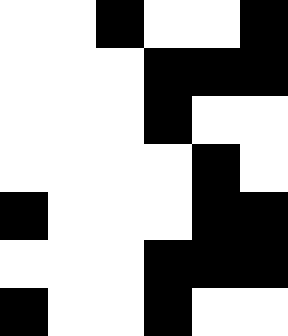[["white", "white", "black", "white", "white", "black"], ["white", "white", "white", "black", "black", "black"], ["white", "white", "white", "black", "white", "white"], ["white", "white", "white", "white", "black", "white"], ["black", "white", "white", "white", "black", "black"], ["white", "white", "white", "black", "black", "black"], ["black", "white", "white", "black", "white", "white"]]